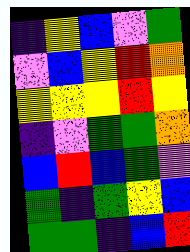[["indigo", "yellow", "blue", "violet", "green"], ["violet", "blue", "yellow", "red", "orange"], ["yellow", "yellow", "yellow", "red", "yellow"], ["indigo", "violet", "green", "green", "orange"], ["blue", "red", "blue", "green", "violet"], ["green", "indigo", "green", "yellow", "blue"], ["green", "green", "indigo", "blue", "red"]]